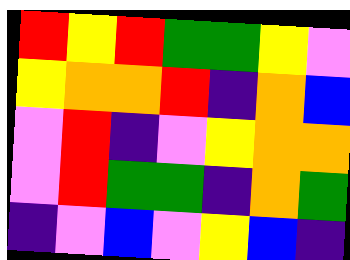[["red", "yellow", "red", "green", "green", "yellow", "violet"], ["yellow", "orange", "orange", "red", "indigo", "orange", "blue"], ["violet", "red", "indigo", "violet", "yellow", "orange", "orange"], ["violet", "red", "green", "green", "indigo", "orange", "green"], ["indigo", "violet", "blue", "violet", "yellow", "blue", "indigo"]]